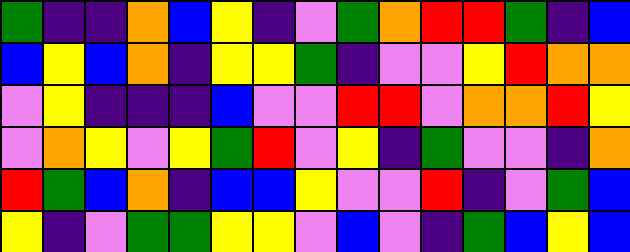[["green", "indigo", "indigo", "orange", "blue", "yellow", "indigo", "violet", "green", "orange", "red", "red", "green", "indigo", "blue"], ["blue", "yellow", "blue", "orange", "indigo", "yellow", "yellow", "green", "indigo", "violet", "violet", "yellow", "red", "orange", "orange"], ["violet", "yellow", "indigo", "indigo", "indigo", "blue", "violet", "violet", "red", "red", "violet", "orange", "orange", "red", "yellow"], ["violet", "orange", "yellow", "violet", "yellow", "green", "red", "violet", "yellow", "indigo", "green", "violet", "violet", "indigo", "orange"], ["red", "green", "blue", "orange", "indigo", "blue", "blue", "yellow", "violet", "violet", "red", "indigo", "violet", "green", "blue"], ["yellow", "indigo", "violet", "green", "green", "yellow", "yellow", "violet", "blue", "violet", "indigo", "green", "blue", "yellow", "blue"]]